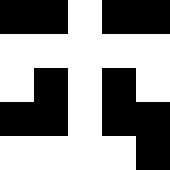[["black", "black", "white", "black", "black"], ["white", "white", "white", "white", "white"], ["white", "black", "white", "black", "white"], ["black", "black", "white", "black", "black"], ["white", "white", "white", "white", "black"]]